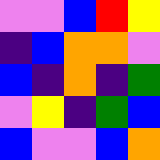[["violet", "violet", "blue", "red", "yellow"], ["indigo", "blue", "orange", "orange", "violet"], ["blue", "indigo", "orange", "indigo", "green"], ["violet", "yellow", "indigo", "green", "blue"], ["blue", "violet", "violet", "blue", "orange"]]